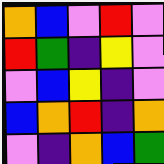[["orange", "blue", "violet", "red", "violet"], ["red", "green", "indigo", "yellow", "violet"], ["violet", "blue", "yellow", "indigo", "violet"], ["blue", "orange", "red", "indigo", "orange"], ["violet", "indigo", "orange", "blue", "green"]]